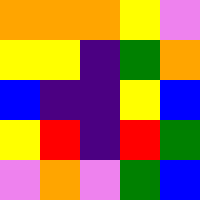[["orange", "orange", "orange", "yellow", "violet"], ["yellow", "yellow", "indigo", "green", "orange"], ["blue", "indigo", "indigo", "yellow", "blue"], ["yellow", "red", "indigo", "red", "green"], ["violet", "orange", "violet", "green", "blue"]]